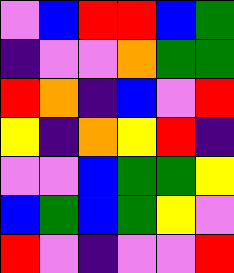[["violet", "blue", "red", "red", "blue", "green"], ["indigo", "violet", "violet", "orange", "green", "green"], ["red", "orange", "indigo", "blue", "violet", "red"], ["yellow", "indigo", "orange", "yellow", "red", "indigo"], ["violet", "violet", "blue", "green", "green", "yellow"], ["blue", "green", "blue", "green", "yellow", "violet"], ["red", "violet", "indigo", "violet", "violet", "red"]]